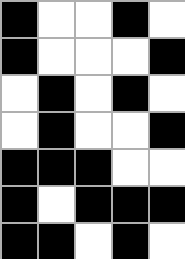[["black", "white", "white", "black", "white"], ["black", "white", "white", "white", "black"], ["white", "black", "white", "black", "white"], ["white", "black", "white", "white", "black"], ["black", "black", "black", "white", "white"], ["black", "white", "black", "black", "black"], ["black", "black", "white", "black", "white"]]